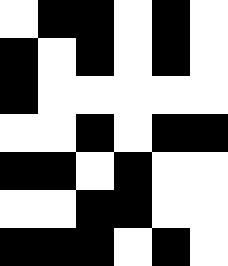[["white", "black", "black", "white", "black", "white"], ["black", "white", "black", "white", "black", "white"], ["black", "white", "white", "white", "white", "white"], ["white", "white", "black", "white", "black", "black"], ["black", "black", "white", "black", "white", "white"], ["white", "white", "black", "black", "white", "white"], ["black", "black", "black", "white", "black", "white"]]